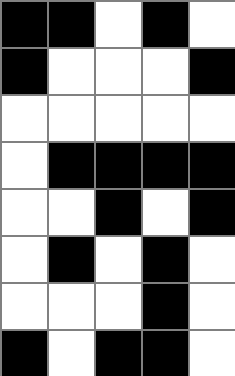[["black", "black", "white", "black", "white"], ["black", "white", "white", "white", "black"], ["white", "white", "white", "white", "white"], ["white", "black", "black", "black", "black"], ["white", "white", "black", "white", "black"], ["white", "black", "white", "black", "white"], ["white", "white", "white", "black", "white"], ["black", "white", "black", "black", "white"]]